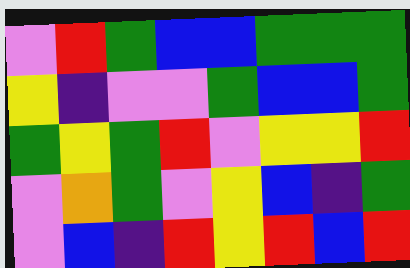[["violet", "red", "green", "blue", "blue", "green", "green", "green"], ["yellow", "indigo", "violet", "violet", "green", "blue", "blue", "green"], ["green", "yellow", "green", "red", "violet", "yellow", "yellow", "red"], ["violet", "orange", "green", "violet", "yellow", "blue", "indigo", "green"], ["violet", "blue", "indigo", "red", "yellow", "red", "blue", "red"]]